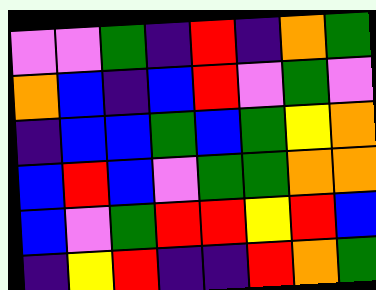[["violet", "violet", "green", "indigo", "red", "indigo", "orange", "green"], ["orange", "blue", "indigo", "blue", "red", "violet", "green", "violet"], ["indigo", "blue", "blue", "green", "blue", "green", "yellow", "orange"], ["blue", "red", "blue", "violet", "green", "green", "orange", "orange"], ["blue", "violet", "green", "red", "red", "yellow", "red", "blue"], ["indigo", "yellow", "red", "indigo", "indigo", "red", "orange", "green"]]